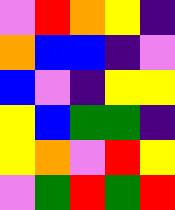[["violet", "red", "orange", "yellow", "indigo"], ["orange", "blue", "blue", "indigo", "violet"], ["blue", "violet", "indigo", "yellow", "yellow"], ["yellow", "blue", "green", "green", "indigo"], ["yellow", "orange", "violet", "red", "yellow"], ["violet", "green", "red", "green", "red"]]